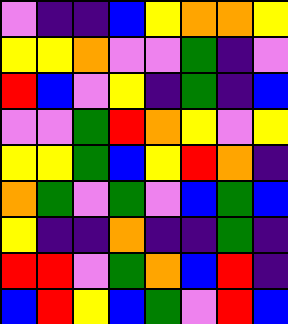[["violet", "indigo", "indigo", "blue", "yellow", "orange", "orange", "yellow"], ["yellow", "yellow", "orange", "violet", "violet", "green", "indigo", "violet"], ["red", "blue", "violet", "yellow", "indigo", "green", "indigo", "blue"], ["violet", "violet", "green", "red", "orange", "yellow", "violet", "yellow"], ["yellow", "yellow", "green", "blue", "yellow", "red", "orange", "indigo"], ["orange", "green", "violet", "green", "violet", "blue", "green", "blue"], ["yellow", "indigo", "indigo", "orange", "indigo", "indigo", "green", "indigo"], ["red", "red", "violet", "green", "orange", "blue", "red", "indigo"], ["blue", "red", "yellow", "blue", "green", "violet", "red", "blue"]]